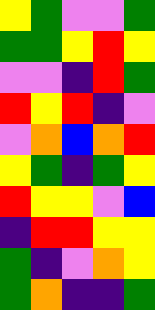[["yellow", "green", "violet", "violet", "green"], ["green", "green", "yellow", "red", "yellow"], ["violet", "violet", "indigo", "red", "green"], ["red", "yellow", "red", "indigo", "violet"], ["violet", "orange", "blue", "orange", "red"], ["yellow", "green", "indigo", "green", "yellow"], ["red", "yellow", "yellow", "violet", "blue"], ["indigo", "red", "red", "yellow", "yellow"], ["green", "indigo", "violet", "orange", "yellow"], ["green", "orange", "indigo", "indigo", "green"]]